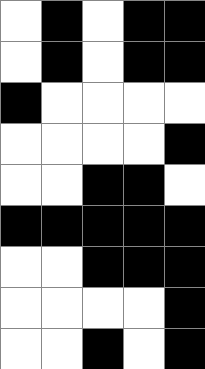[["white", "black", "white", "black", "black"], ["white", "black", "white", "black", "black"], ["black", "white", "white", "white", "white"], ["white", "white", "white", "white", "black"], ["white", "white", "black", "black", "white"], ["black", "black", "black", "black", "black"], ["white", "white", "black", "black", "black"], ["white", "white", "white", "white", "black"], ["white", "white", "black", "white", "black"]]